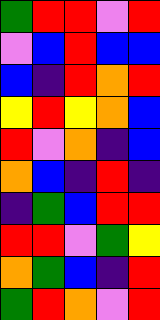[["green", "red", "red", "violet", "red"], ["violet", "blue", "red", "blue", "blue"], ["blue", "indigo", "red", "orange", "red"], ["yellow", "red", "yellow", "orange", "blue"], ["red", "violet", "orange", "indigo", "blue"], ["orange", "blue", "indigo", "red", "indigo"], ["indigo", "green", "blue", "red", "red"], ["red", "red", "violet", "green", "yellow"], ["orange", "green", "blue", "indigo", "red"], ["green", "red", "orange", "violet", "red"]]